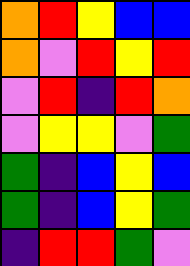[["orange", "red", "yellow", "blue", "blue"], ["orange", "violet", "red", "yellow", "red"], ["violet", "red", "indigo", "red", "orange"], ["violet", "yellow", "yellow", "violet", "green"], ["green", "indigo", "blue", "yellow", "blue"], ["green", "indigo", "blue", "yellow", "green"], ["indigo", "red", "red", "green", "violet"]]